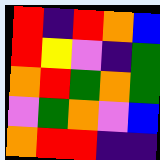[["red", "indigo", "red", "orange", "blue"], ["red", "yellow", "violet", "indigo", "green"], ["orange", "red", "green", "orange", "green"], ["violet", "green", "orange", "violet", "blue"], ["orange", "red", "red", "indigo", "indigo"]]